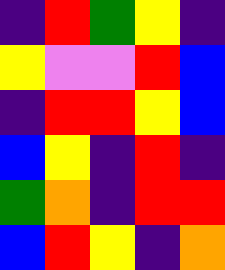[["indigo", "red", "green", "yellow", "indigo"], ["yellow", "violet", "violet", "red", "blue"], ["indigo", "red", "red", "yellow", "blue"], ["blue", "yellow", "indigo", "red", "indigo"], ["green", "orange", "indigo", "red", "red"], ["blue", "red", "yellow", "indigo", "orange"]]